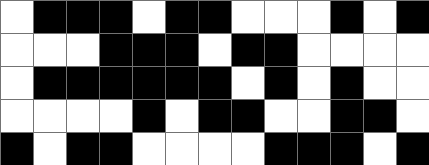[["white", "black", "black", "black", "white", "black", "black", "white", "white", "white", "black", "white", "black"], ["white", "white", "white", "black", "black", "black", "white", "black", "black", "white", "white", "white", "white"], ["white", "black", "black", "black", "black", "black", "black", "white", "black", "white", "black", "white", "white"], ["white", "white", "white", "white", "black", "white", "black", "black", "white", "white", "black", "black", "white"], ["black", "white", "black", "black", "white", "white", "white", "white", "black", "black", "black", "white", "black"]]